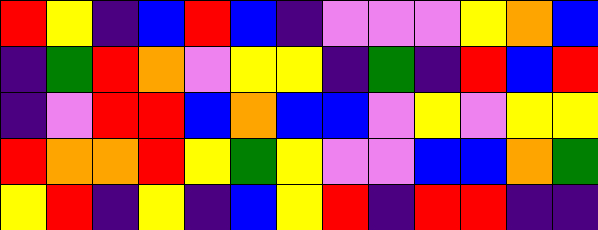[["red", "yellow", "indigo", "blue", "red", "blue", "indigo", "violet", "violet", "violet", "yellow", "orange", "blue"], ["indigo", "green", "red", "orange", "violet", "yellow", "yellow", "indigo", "green", "indigo", "red", "blue", "red"], ["indigo", "violet", "red", "red", "blue", "orange", "blue", "blue", "violet", "yellow", "violet", "yellow", "yellow"], ["red", "orange", "orange", "red", "yellow", "green", "yellow", "violet", "violet", "blue", "blue", "orange", "green"], ["yellow", "red", "indigo", "yellow", "indigo", "blue", "yellow", "red", "indigo", "red", "red", "indigo", "indigo"]]